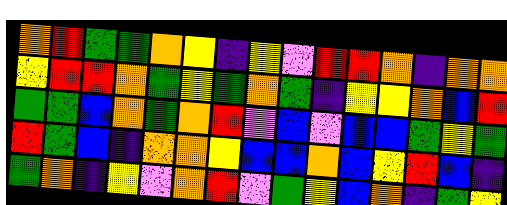[["orange", "red", "green", "green", "orange", "yellow", "indigo", "yellow", "violet", "red", "red", "orange", "indigo", "orange", "orange"], ["yellow", "red", "red", "orange", "green", "yellow", "green", "orange", "green", "indigo", "yellow", "yellow", "orange", "blue", "red"], ["green", "green", "blue", "orange", "green", "orange", "red", "violet", "blue", "violet", "blue", "blue", "green", "yellow", "green"], ["red", "green", "blue", "indigo", "orange", "orange", "yellow", "blue", "blue", "orange", "blue", "yellow", "red", "blue", "indigo"], ["green", "orange", "indigo", "yellow", "violet", "orange", "red", "violet", "green", "yellow", "blue", "orange", "indigo", "green", "yellow"]]